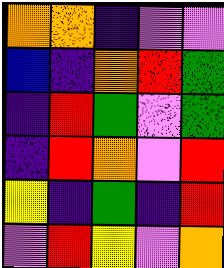[["orange", "orange", "indigo", "violet", "violet"], ["blue", "indigo", "orange", "red", "green"], ["indigo", "red", "green", "violet", "green"], ["indigo", "red", "orange", "violet", "red"], ["yellow", "indigo", "green", "indigo", "red"], ["violet", "red", "yellow", "violet", "orange"]]